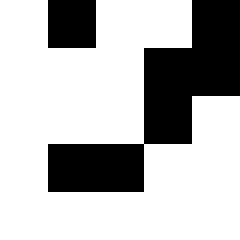[["white", "black", "white", "white", "black"], ["white", "white", "white", "black", "black"], ["white", "white", "white", "black", "white"], ["white", "black", "black", "white", "white"], ["white", "white", "white", "white", "white"]]